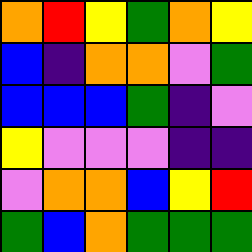[["orange", "red", "yellow", "green", "orange", "yellow"], ["blue", "indigo", "orange", "orange", "violet", "green"], ["blue", "blue", "blue", "green", "indigo", "violet"], ["yellow", "violet", "violet", "violet", "indigo", "indigo"], ["violet", "orange", "orange", "blue", "yellow", "red"], ["green", "blue", "orange", "green", "green", "green"]]